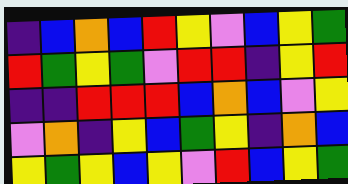[["indigo", "blue", "orange", "blue", "red", "yellow", "violet", "blue", "yellow", "green"], ["red", "green", "yellow", "green", "violet", "red", "red", "indigo", "yellow", "red"], ["indigo", "indigo", "red", "red", "red", "blue", "orange", "blue", "violet", "yellow"], ["violet", "orange", "indigo", "yellow", "blue", "green", "yellow", "indigo", "orange", "blue"], ["yellow", "green", "yellow", "blue", "yellow", "violet", "red", "blue", "yellow", "green"]]